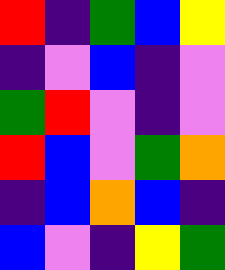[["red", "indigo", "green", "blue", "yellow"], ["indigo", "violet", "blue", "indigo", "violet"], ["green", "red", "violet", "indigo", "violet"], ["red", "blue", "violet", "green", "orange"], ["indigo", "blue", "orange", "blue", "indigo"], ["blue", "violet", "indigo", "yellow", "green"]]